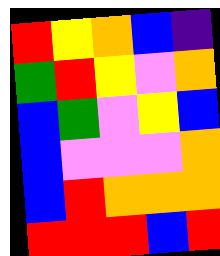[["red", "yellow", "orange", "blue", "indigo"], ["green", "red", "yellow", "violet", "orange"], ["blue", "green", "violet", "yellow", "blue"], ["blue", "violet", "violet", "violet", "orange"], ["blue", "red", "orange", "orange", "orange"], ["red", "red", "red", "blue", "red"]]